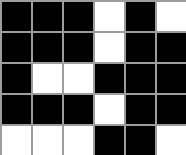[["black", "black", "black", "white", "black", "white"], ["black", "black", "black", "white", "black", "black"], ["black", "white", "white", "black", "black", "black"], ["black", "black", "black", "white", "black", "black"], ["white", "white", "white", "black", "black", "white"]]